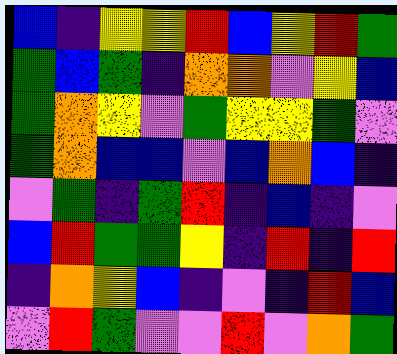[["blue", "indigo", "yellow", "yellow", "red", "blue", "yellow", "red", "green"], ["green", "blue", "green", "indigo", "orange", "orange", "violet", "yellow", "blue"], ["green", "orange", "yellow", "violet", "green", "yellow", "yellow", "green", "violet"], ["green", "orange", "blue", "blue", "violet", "blue", "orange", "blue", "indigo"], ["violet", "green", "indigo", "green", "red", "indigo", "blue", "indigo", "violet"], ["blue", "red", "green", "green", "yellow", "indigo", "red", "indigo", "red"], ["indigo", "orange", "yellow", "blue", "indigo", "violet", "indigo", "red", "blue"], ["violet", "red", "green", "violet", "violet", "red", "violet", "orange", "green"]]